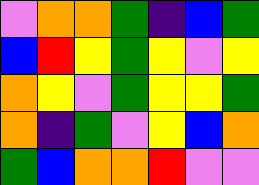[["violet", "orange", "orange", "green", "indigo", "blue", "green"], ["blue", "red", "yellow", "green", "yellow", "violet", "yellow"], ["orange", "yellow", "violet", "green", "yellow", "yellow", "green"], ["orange", "indigo", "green", "violet", "yellow", "blue", "orange"], ["green", "blue", "orange", "orange", "red", "violet", "violet"]]